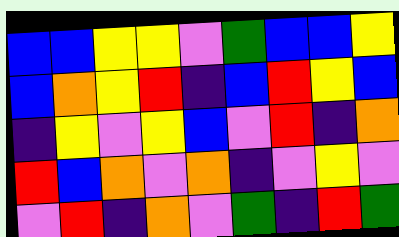[["blue", "blue", "yellow", "yellow", "violet", "green", "blue", "blue", "yellow"], ["blue", "orange", "yellow", "red", "indigo", "blue", "red", "yellow", "blue"], ["indigo", "yellow", "violet", "yellow", "blue", "violet", "red", "indigo", "orange"], ["red", "blue", "orange", "violet", "orange", "indigo", "violet", "yellow", "violet"], ["violet", "red", "indigo", "orange", "violet", "green", "indigo", "red", "green"]]